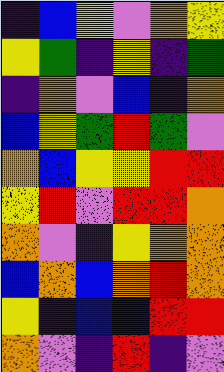[["indigo", "blue", "yellow", "violet", "orange", "yellow"], ["yellow", "green", "indigo", "yellow", "indigo", "green"], ["indigo", "orange", "violet", "blue", "indigo", "orange"], ["blue", "yellow", "green", "red", "green", "violet"], ["orange", "blue", "yellow", "yellow", "red", "red"], ["yellow", "red", "violet", "red", "red", "orange"], ["orange", "violet", "indigo", "yellow", "orange", "orange"], ["blue", "orange", "blue", "orange", "red", "orange"], ["yellow", "indigo", "blue", "blue", "red", "red"], ["orange", "violet", "indigo", "red", "indigo", "violet"]]